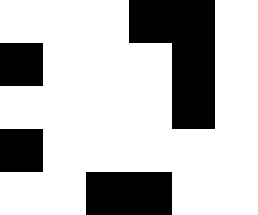[["white", "white", "white", "black", "black", "white"], ["black", "white", "white", "white", "black", "white"], ["white", "white", "white", "white", "black", "white"], ["black", "white", "white", "white", "white", "white"], ["white", "white", "black", "black", "white", "white"]]